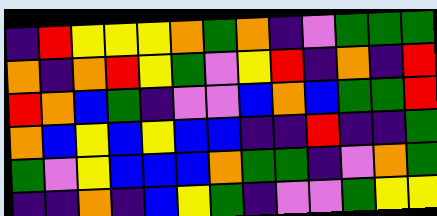[["indigo", "red", "yellow", "yellow", "yellow", "orange", "green", "orange", "indigo", "violet", "green", "green", "green"], ["orange", "indigo", "orange", "red", "yellow", "green", "violet", "yellow", "red", "indigo", "orange", "indigo", "red"], ["red", "orange", "blue", "green", "indigo", "violet", "violet", "blue", "orange", "blue", "green", "green", "red"], ["orange", "blue", "yellow", "blue", "yellow", "blue", "blue", "indigo", "indigo", "red", "indigo", "indigo", "green"], ["green", "violet", "yellow", "blue", "blue", "blue", "orange", "green", "green", "indigo", "violet", "orange", "green"], ["indigo", "indigo", "orange", "indigo", "blue", "yellow", "green", "indigo", "violet", "violet", "green", "yellow", "yellow"]]